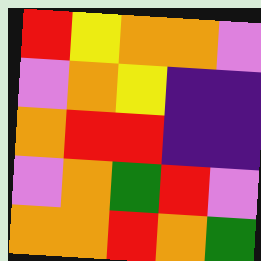[["red", "yellow", "orange", "orange", "violet"], ["violet", "orange", "yellow", "indigo", "indigo"], ["orange", "red", "red", "indigo", "indigo"], ["violet", "orange", "green", "red", "violet"], ["orange", "orange", "red", "orange", "green"]]